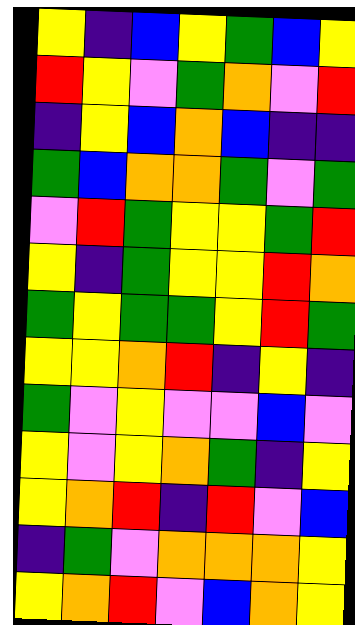[["yellow", "indigo", "blue", "yellow", "green", "blue", "yellow"], ["red", "yellow", "violet", "green", "orange", "violet", "red"], ["indigo", "yellow", "blue", "orange", "blue", "indigo", "indigo"], ["green", "blue", "orange", "orange", "green", "violet", "green"], ["violet", "red", "green", "yellow", "yellow", "green", "red"], ["yellow", "indigo", "green", "yellow", "yellow", "red", "orange"], ["green", "yellow", "green", "green", "yellow", "red", "green"], ["yellow", "yellow", "orange", "red", "indigo", "yellow", "indigo"], ["green", "violet", "yellow", "violet", "violet", "blue", "violet"], ["yellow", "violet", "yellow", "orange", "green", "indigo", "yellow"], ["yellow", "orange", "red", "indigo", "red", "violet", "blue"], ["indigo", "green", "violet", "orange", "orange", "orange", "yellow"], ["yellow", "orange", "red", "violet", "blue", "orange", "yellow"]]